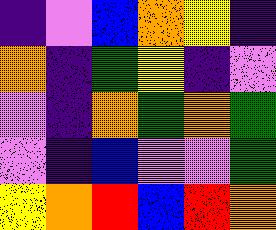[["indigo", "violet", "blue", "orange", "yellow", "indigo"], ["orange", "indigo", "green", "yellow", "indigo", "violet"], ["violet", "indigo", "orange", "green", "orange", "green"], ["violet", "indigo", "blue", "violet", "violet", "green"], ["yellow", "orange", "red", "blue", "red", "orange"]]